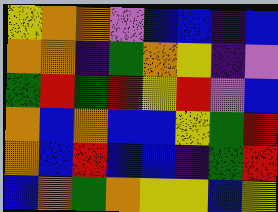[["yellow", "orange", "orange", "violet", "blue", "blue", "indigo", "blue"], ["orange", "orange", "indigo", "green", "orange", "yellow", "indigo", "violet"], ["green", "red", "green", "red", "yellow", "red", "violet", "blue"], ["orange", "blue", "orange", "blue", "blue", "yellow", "green", "red"], ["orange", "blue", "red", "blue", "blue", "indigo", "green", "red"], ["blue", "orange", "green", "orange", "yellow", "yellow", "blue", "yellow"]]